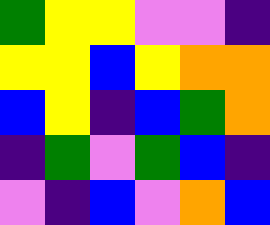[["green", "yellow", "yellow", "violet", "violet", "indigo"], ["yellow", "yellow", "blue", "yellow", "orange", "orange"], ["blue", "yellow", "indigo", "blue", "green", "orange"], ["indigo", "green", "violet", "green", "blue", "indigo"], ["violet", "indigo", "blue", "violet", "orange", "blue"]]